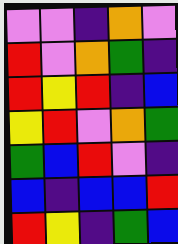[["violet", "violet", "indigo", "orange", "violet"], ["red", "violet", "orange", "green", "indigo"], ["red", "yellow", "red", "indigo", "blue"], ["yellow", "red", "violet", "orange", "green"], ["green", "blue", "red", "violet", "indigo"], ["blue", "indigo", "blue", "blue", "red"], ["red", "yellow", "indigo", "green", "blue"]]